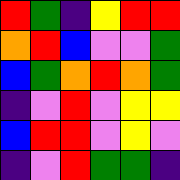[["red", "green", "indigo", "yellow", "red", "red"], ["orange", "red", "blue", "violet", "violet", "green"], ["blue", "green", "orange", "red", "orange", "green"], ["indigo", "violet", "red", "violet", "yellow", "yellow"], ["blue", "red", "red", "violet", "yellow", "violet"], ["indigo", "violet", "red", "green", "green", "indigo"]]